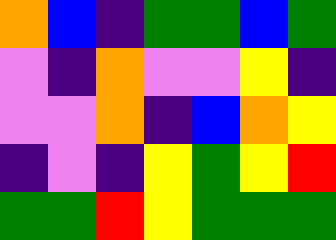[["orange", "blue", "indigo", "green", "green", "blue", "green"], ["violet", "indigo", "orange", "violet", "violet", "yellow", "indigo"], ["violet", "violet", "orange", "indigo", "blue", "orange", "yellow"], ["indigo", "violet", "indigo", "yellow", "green", "yellow", "red"], ["green", "green", "red", "yellow", "green", "green", "green"]]